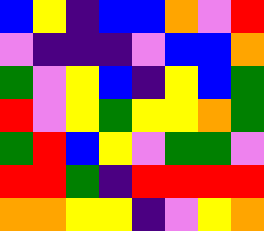[["blue", "yellow", "indigo", "blue", "blue", "orange", "violet", "red"], ["violet", "indigo", "indigo", "indigo", "violet", "blue", "blue", "orange"], ["green", "violet", "yellow", "blue", "indigo", "yellow", "blue", "green"], ["red", "violet", "yellow", "green", "yellow", "yellow", "orange", "green"], ["green", "red", "blue", "yellow", "violet", "green", "green", "violet"], ["red", "red", "green", "indigo", "red", "red", "red", "red"], ["orange", "orange", "yellow", "yellow", "indigo", "violet", "yellow", "orange"]]